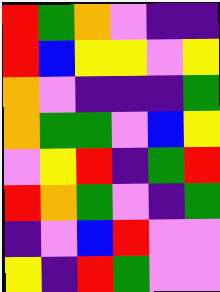[["red", "green", "orange", "violet", "indigo", "indigo"], ["red", "blue", "yellow", "yellow", "violet", "yellow"], ["orange", "violet", "indigo", "indigo", "indigo", "green"], ["orange", "green", "green", "violet", "blue", "yellow"], ["violet", "yellow", "red", "indigo", "green", "red"], ["red", "orange", "green", "violet", "indigo", "green"], ["indigo", "violet", "blue", "red", "violet", "violet"], ["yellow", "indigo", "red", "green", "violet", "violet"]]